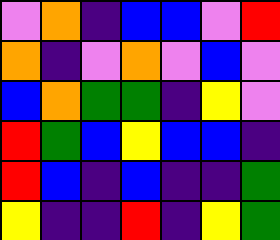[["violet", "orange", "indigo", "blue", "blue", "violet", "red"], ["orange", "indigo", "violet", "orange", "violet", "blue", "violet"], ["blue", "orange", "green", "green", "indigo", "yellow", "violet"], ["red", "green", "blue", "yellow", "blue", "blue", "indigo"], ["red", "blue", "indigo", "blue", "indigo", "indigo", "green"], ["yellow", "indigo", "indigo", "red", "indigo", "yellow", "green"]]